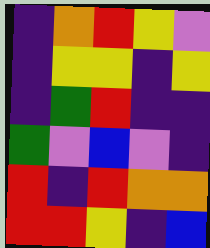[["indigo", "orange", "red", "yellow", "violet"], ["indigo", "yellow", "yellow", "indigo", "yellow"], ["indigo", "green", "red", "indigo", "indigo"], ["green", "violet", "blue", "violet", "indigo"], ["red", "indigo", "red", "orange", "orange"], ["red", "red", "yellow", "indigo", "blue"]]